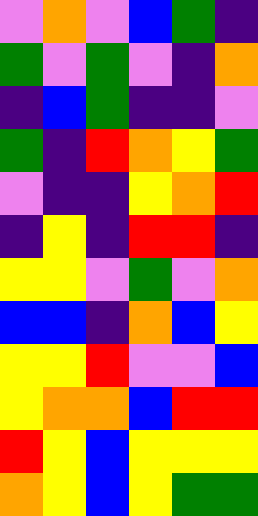[["violet", "orange", "violet", "blue", "green", "indigo"], ["green", "violet", "green", "violet", "indigo", "orange"], ["indigo", "blue", "green", "indigo", "indigo", "violet"], ["green", "indigo", "red", "orange", "yellow", "green"], ["violet", "indigo", "indigo", "yellow", "orange", "red"], ["indigo", "yellow", "indigo", "red", "red", "indigo"], ["yellow", "yellow", "violet", "green", "violet", "orange"], ["blue", "blue", "indigo", "orange", "blue", "yellow"], ["yellow", "yellow", "red", "violet", "violet", "blue"], ["yellow", "orange", "orange", "blue", "red", "red"], ["red", "yellow", "blue", "yellow", "yellow", "yellow"], ["orange", "yellow", "blue", "yellow", "green", "green"]]